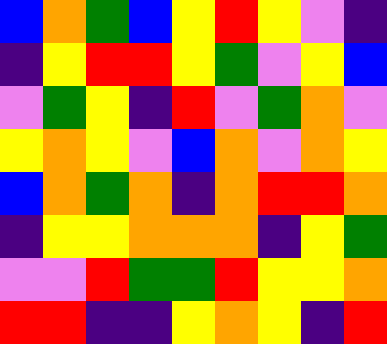[["blue", "orange", "green", "blue", "yellow", "red", "yellow", "violet", "indigo"], ["indigo", "yellow", "red", "red", "yellow", "green", "violet", "yellow", "blue"], ["violet", "green", "yellow", "indigo", "red", "violet", "green", "orange", "violet"], ["yellow", "orange", "yellow", "violet", "blue", "orange", "violet", "orange", "yellow"], ["blue", "orange", "green", "orange", "indigo", "orange", "red", "red", "orange"], ["indigo", "yellow", "yellow", "orange", "orange", "orange", "indigo", "yellow", "green"], ["violet", "violet", "red", "green", "green", "red", "yellow", "yellow", "orange"], ["red", "red", "indigo", "indigo", "yellow", "orange", "yellow", "indigo", "red"]]